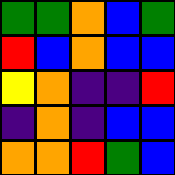[["green", "green", "orange", "blue", "green"], ["red", "blue", "orange", "blue", "blue"], ["yellow", "orange", "indigo", "indigo", "red"], ["indigo", "orange", "indigo", "blue", "blue"], ["orange", "orange", "red", "green", "blue"]]